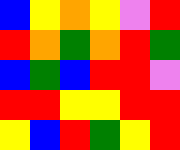[["blue", "yellow", "orange", "yellow", "violet", "red"], ["red", "orange", "green", "orange", "red", "green"], ["blue", "green", "blue", "red", "red", "violet"], ["red", "red", "yellow", "yellow", "red", "red"], ["yellow", "blue", "red", "green", "yellow", "red"]]